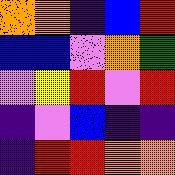[["orange", "orange", "indigo", "blue", "red"], ["blue", "blue", "violet", "orange", "green"], ["violet", "yellow", "red", "violet", "red"], ["indigo", "violet", "blue", "indigo", "indigo"], ["indigo", "red", "red", "orange", "orange"]]